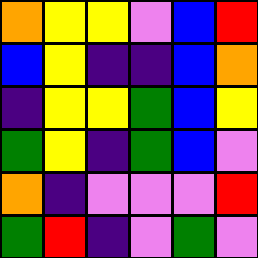[["orange", "yellow", "yellow", "violet", "blue", "red"], ["blue", "yellow", "indigo", "indigo", "blue", "orange"], ["indigo", "yellow", "yellow", "green", "blue", "yellow"], ["green", "yellow", "indigo", "green", "blue", "violet"], ["orange", "indigo", "violet", "violet", "violet", "red"], ["green", "red", "indigo", "violet", "green", "violet"]]